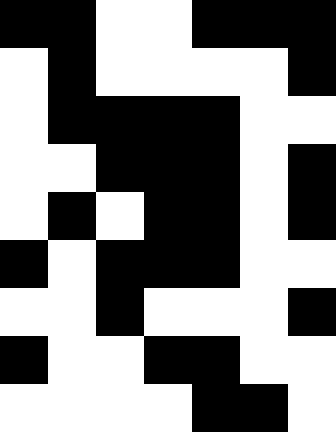[["black", "black", "white", "white", "black", "black", "black"], ["white", "black", "white", "white", "white", "white", "black"], ["white", "black", "black", "black", "black", "white", "white"], ["white", "white", "black", "black", "black", "white", "black"], ["white", "black", "white", "black", "black", "white", "black"], ["black", "white", "black", "black", "black", "white", "white"], ["white", "white", "black", "white", "white", "white", "black"], ["black", "white", "white", "black", "black", "white", "white"], ["white", "white", "white", "white", "black", "black", "white"]]